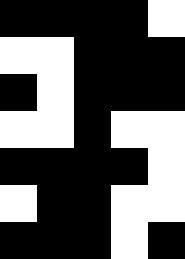[["black", "black", "black", "black", "white"], ["white", "white", "black", "black", "black"], ["black", "white", "black", "black", "black"], ["white", "white", "black", "white", "white"], ["black", "black", "black", "black", "white"], ["white", "black", "black", "white", "white"], ["black", "black", "black", "white", "black"]]